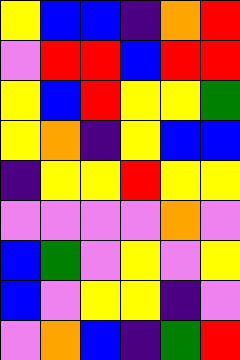[["yellow", "blue", "blue", "indigo", "orange", "red"], ["violet", "red", "red", "blue", "red", "red"], ["yellow", "blue", "red", "yellow", "yellow", "green"], ["yellow", "orange", "indigo", "yellow", "blue", "blue"], ["indigo", "yellow", "yellow", "red", "yellow", "yellow"], ["violet", "violet", "violet", "violet", "orange", "violet"], ["blue", "green", "violet", "yellow", "violet", "yellow"], ["blue", "violet", "yellow", "yellow", "indigo", "violet"], ["violet", "orange", "blue", "indigo", "green", "red"]]